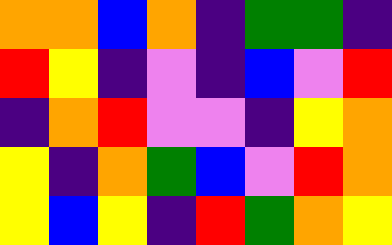[["orange", "orange", "blue", "orange", "indigo", "green", "green", "indigo"], ["red", "yellow", "indigo", "violet", "indigo", "blue", "violet", "red"], ["indigo", "orange", "red", "violet", "violet", "indigo", "yellow", "orange"], ["yellow", "indigo", "orange", "green", "blue", "violet", "red", "orange"], ["yellow", "blue", "yellow", "indigo", "red", "green", "orange", "yellow"]]